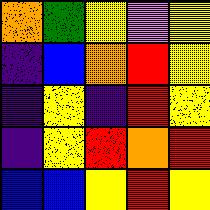[["orange", "green", "yellow", "violet", "yellow"], ["indigo", "blue", "orange", "red", "yellow"], ["indigo", "yellow", "indigo", "red", "yellow"], ["indigo", "yellow", "red", "orange", "red"], ["blue", "blue", "yellow", "red", "yellow"]]